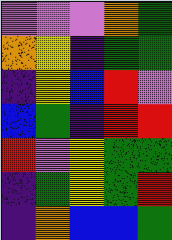[["violet", "violet", "violet", "orange", "green"], ["orange", "yellow", "indigo", "green", "green"], ["indigo", "yellow", "blue", "red", "violet"], ["blue", "green", "indigo", "red", "red"], ["red", "violet", "yellow", "green", "green"], ["indigo", "green", "yellow", "green", "red"], ["indigo", "orange", "blue", "blue", "green"]]